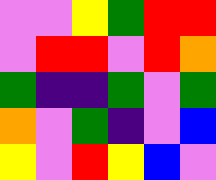[["violet", "violet", "yellow", "green", "red", "red"], ["violet", "red", "red", "violet", "red", "orange"], ["green", "indigo", "indigo", "green", "violet", "green"], ["orange", "violet", "green", "indigo", "violet", "blue"], ["yellow", "violet", "red", "yellow", "blue", "violet"]]